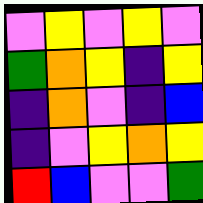[["violet", "yellow", "violet", "yellow", "violet"], ["green", "orange", "yellow", "indigo", "yellow"], ["indigo", "orange", "violet", "indigo", "blue"], ["indigo", "violet", "yellow", "orange", "yellow"], ["red", "blue", "violet", "violet", "green"]]